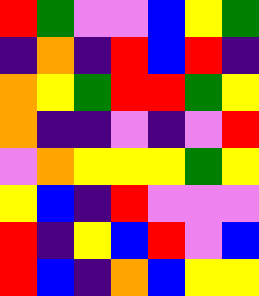[["red", "green", "violet", "violet", "blue", "yellow", "green"], ["indigo", "orange", "indigo", "red", "blue", "red", "indigo"], ["orange", "yellow", "green", "red", "red", "green", "yellow"], ["orange", "indigo", "indigo", "violet", "indigo", "violet", "red"], ["violet", "orange", "yellow", "yellow", "yellow", "green", "yellow"], ["yellow", "blue", "indigo", "red", "violet", "violet", "violet"], ["red", "indigo", "yellow", "blue", "red", "violet", "blue"], ["red", "blue", "indigo", "orange", "blue", "yellow", "yellow"]]